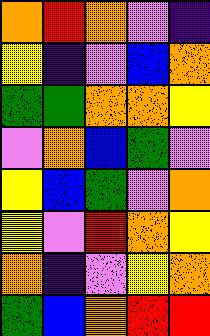[["orange", "red", "orange", "violet", "indigo"], ["yellow", "indigo", "violet", "blue", "orange"], ["green", "green", "orange", "orange", "yellow"], ["violet", "orange", "blue", "green", "violet"], ["yellow", "blue", "green", "violet", "orange"], ["yellow", "violet", "red", "orange", "yellow"], ["orange", "indigo", "violet", "yellow", "orange"], ["green", "blue", "orange", "red", "red"]]